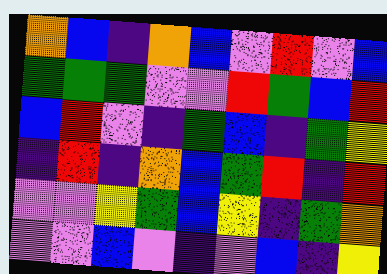[["orange", "blue", "indigo", "orange", "blue", "violet", "red", "violet", "blue"], ["green", "green", "green", "violet", "violet", "red", "green", "blue", "red"], ["blue", "red", "violet", "indigo", "green", "blue", "indigo", "green", "yellow"], ["indigo", "red", "indigo", "orange", "blue", "green", "red", "indigo", "red"], ["violet", "violet", "yellow", "green", "blue", "yellow", "indigo", "green", "orange"], ["violet", "violet", "blue", "violet", "indigo", "violet", "blue", "indigo", "yellow"]]